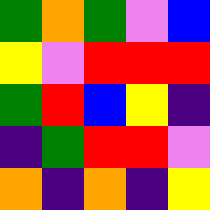[["green", "orange", "green", "violet", "blue"], ["yellow", "violet", "red", "red", "red"], ["green", "red", "blue", "yellow", "indigo"], ["indigo", "green", "red", "red", "violet"], ["orange", "indigo", "orange", "indigo", "yellow"]]